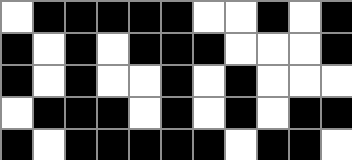[["white", "black", "black", "black", "black", "black", "white", "white", "black", "white", "black"], ["black", "white", "black", "white", "black", "black", "black", "white", "white", "white", "black"], ["black", "white", "black", "white", "white", "black", "white", "black", "white", "white", "white"], ["white", "black", "black", "black", "white", "black", "white", "black", "white", "black", "black"], ["black", "white", "black", "black", "black", "black", "black", "white", "black", "black", "white"]]